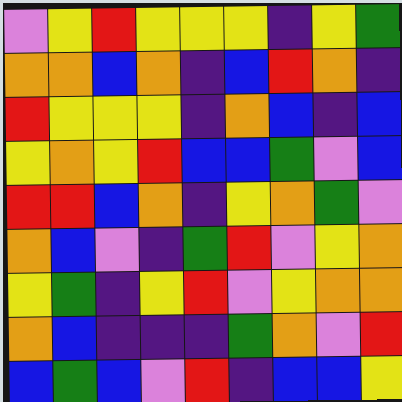[["violet", "yellow", "red", "yellow", "yellow", "yellow", "indigo", "yellow", "green"], ["orange", "orange", "blue", "orange", "indigo", "blue", "red", "orange", "indigo"], ["red", "yellow", "yellow", "yellow", "indigo", "orange", "blue", "indigo", "blue"], ["yellow", "orange", "yellow", "red", "blue", "blue", "green", "violet", "blue"], ["red", "red", "blue", "orange", "indigo", "yellow", "orange", "green", "violet"], ["orange", "blue", "violet", "indigo", "green", "red", "violet", "yellow", "orange"], ["yellow", "green", "indigo", "yellow", "red", "violet", "yellow", "orange", "orange"], ["orange", "blue", "indigo", "indigo", "indigo", "green", "orange", "violet", "red"], ["blue", "green", "blue", "violet", "red", "indigo", "blue", "blue", "yellow"]]